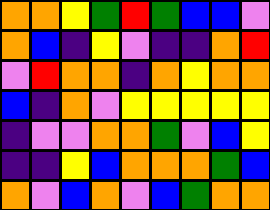[["orange", "orange", "yellow", "green", "red", "green", "blue", "blue", "violet"], ["orange", "blue", "indigo", "yellow", "violet", "indigo", "indigo", "orange", "red"], ["violet", "red", "orange", "orange", "indigo", "orange", "yellow", "orange", "orange"], ["blue", "indigo", "orange", "violet", "yellow", "yellow", "yellow", "yellow", "yellow"], ["indigo", "violet", "violet", "orange", "orange", "green", "violet", "blue", "yellow"], ["indigo", "indigo", "yellow", "blue", "orange", "orange", "orange", "green", "blue"], ["orange", "violet", "blue", "orange", "violet", "blue", "green", "orange", "orange"]]